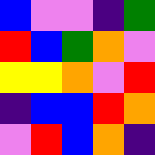[["blue", "violet", "violet", "indigo", "green"], ["red", "blue", "green", "orange", "violet"], ["yellow", "yellow", "orange", "violet", "red"], ["indigo", "blue", "blue", "red", "orange"], ["violet", "red", "blue", "orange", "indigo"]]